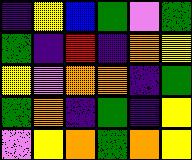[["indigo", "yellow", "blue", "green", "violet", "green"], ["green", "indigo", "red", "indigo", "orange", "yellow"], ["yellow", "violet", "orange", "orange", "indigo", "green"], ["green", "orange", "indigo", "green", "indigo", "yellow"], ["violet", "yellow", "orange", "green", "orange", "yellow"]]